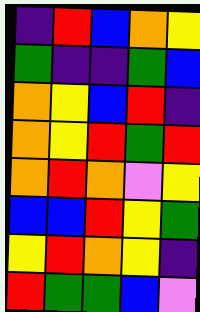[["indigo", "red", "blue", "orange", "yellow"], ["green", "indigo", "indigo", "green", "blue"], ["orange", "yellow", "blue", "red", "indigo"], ["orange", "yellow", "red", "green", "red"], ["orange", "red", "orange", "violet", "yellow"], ["blue", "blue", "red", "yellow", "green"], ["yellow", "red", "orange", "yellow", "indigo"], ["red", "green", "green", "blue", "violet"]]